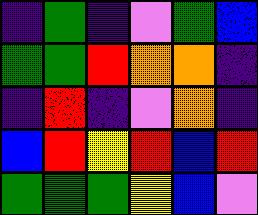[["indigo", "green", "indigo", "violet", "green", "blue"], ["green", "green", "red", "orange", "orange", "indigo"], ["indigo", "red", "indigo", "violet", "orange", "indigo"], ["blue", "red", "yellow", "red", "blue", "red"], ["green", "green", "green", "yellow", "blue", "violet"]]